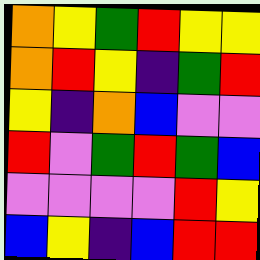[["orange", "yellow", "green", "red", "yellow", "yellow"], ["orange", "red", "yellow", "indigo", "green", "red"], ["yellow", "indigo", "orange", "blue", "violet", "violet"], ["red", "violet", "green", "red", "green", "blue"], ["violet", "violet", "violet", "violet", "red", "yellow"], ["blue", "yellow", "indigo", "blue", "red", "red"]]